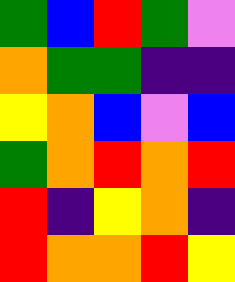[["green", "blue", "red", "green", "violet"], ["orange", "green", "green", "indigo", "indigo"], ["yellow", "orange", "blue", "violet", "blue"], ["green", "orange", "red", "orange", "red"], ["red", "indigo", "yellow", "orange", "indigo"], ["red", "orange", "orange", "red", "yellow"]]